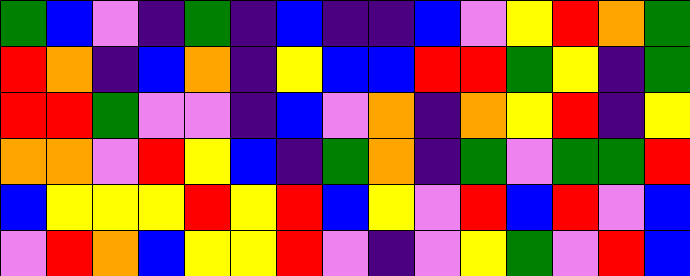[["green", "blue", "violet", "indigo", "green", "indigo", "blue", "indigo", "indigo", "blue", "violet", "yellow", "red", "orange", "green"], ["red", "orange", "indigo", "blue", "orange", "indigo", "yellow", "blue", "blue", "red", "red", "green", "yellow", "indigo", "green"], ["red", "red", "green", "violet", "violet", "indigo", "blue", "violet", "orange", "indigo", "orange", "yellow", "red", "indigo", "yellow"], ["orange", "orange", "violet", "red", "yellow", "blue", "indigo", "green", "orange", "indigo", "green", "violet", "green", "green", "red"], ["blue", "yellow", "yellow", "yellow", "red", "yellow", "red", "blue", "yellow", "violet", "red", "blue", "red", "violet", "blue"], ["violet", "red", "orange", "blue", "yellow", "yellow", "red", "violet", "indigo", "violet", "yellow", "green", "violet", "red", "blue"]]